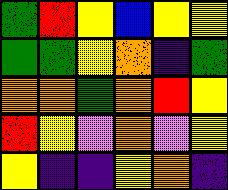[["green", "red", "yellow", "blue", "yellow", "yellow"], ["green", "green", "yellow", "orange", "indigo", "green"], ["orange", "orange", "green", "orange", "red", "yellow"], ["red", "yellow", "violet", "orange", "violet", "yellow"], ["yellow", "indigo", "indigo", "yellow", "orange", "indigo"]]